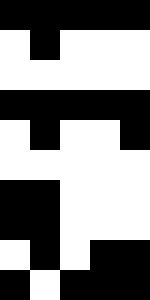[["black", "black", "black", "black", "black"], ["white", "black", "white", "white", "white"], ["white", "white", "white", "white", "white"], ["black", "black", "black", "black", "black"], ["white", "black", "white", "white", "black"], ["white", "white", "white", "white", "white"], ["black", "black", "white", "white", "white"], ["black", "black", "white", "white", "white"], ["white", "black", "white", "black", "black"], ["black", "white", "black", "black", "black"]]